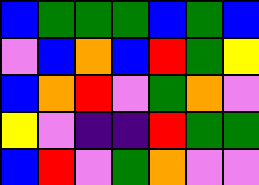[["blue", "green", "green", "green", "blue", "green", "blue"], ["violet", "blue", "orange", "blue", "red", "green", "yellow"], ["blue", "orange", "red", "violet", "green", "orange", "violet"], ["yellow", "violet", "indigo", "indigo", "red", "green", "green"], ["blue", "red", "violet", "green", "orange", "violet", "violet"]]